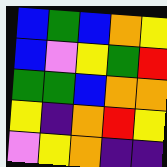[["blue", "green", "blue", "orange", "yellow"], ["blue", "violet", "yellow", "green", "red"], ["green", "green", "blue", "orange", "orange"], ["yellow", "indigo", "orange", "red", "yellow"], ["violet", "yellow", "orange", "indigo", "indigo"]]